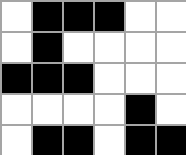[["white", "black", "black", "black", "white", "white"], ["white", "black", "white", "white", "white", "white"], ["black", "black", "black", "white", "white", "white"], ["white", "white", "white", "white", "black", "white"], ["white", "black", "black", "white", "black", "black"]]